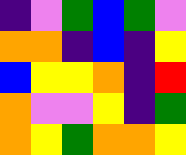[["indigo", "violet", "green", "blue", "green", "violet"], ["orange", "orange", "indigo", "blue", "indigo", "yellow"], ["blue", "yellow", "yellow", "orange", "indigo", "red"], ["orange", "violet", "violet", "yellow", "indigo", "green"], ["orange", "yellow", "green", "orange", "orange", "yellow"]]